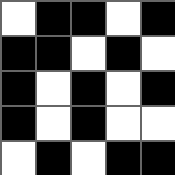[["white", "black", "black", "white", "black"], ["black", "black", "white", "black", "white"], ["black", "white", "black", "white", "black"], ["black", "white", "black", "white", "white"], ["white", "black", "white", "black", "black"]]